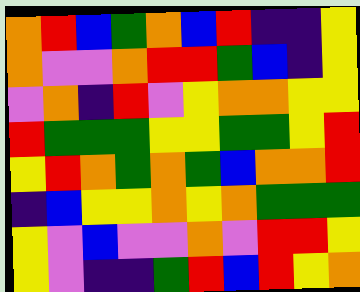[["orange", "red", "blue", "green", "orange", "blue", "red", "indigo", "indigo", "yellow"], ["orange", "violet", "violet", "orange", "red", "red", "green", "blue", "indigo", "yellow"], ["violet", "orange", "indigo", "red", "violet", "yellow", "orange", "orange", "yellow", "yellow"], ["red", "green", "green", "green", "yellow", "yellow", "green", "green", "yellow", "red"], ["yellow", "red", "orange", "green", "orange", "green", "blue", "orange", "orange", "red"], ["indigo", "blue", "yellow", "yellow", "orange", "yellow", "orange", "green", "green", "green"], ["yellow", "violet", "blue", "violet", "violet", "orange", "violet", "red", "red", "yellow"], ["yellow", "violet", "indigo", "indigo", "green", "red", "blue", "red", "yellow", "orange"]]